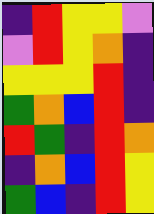[["indigo", "red", "yellow", "yellow", "violet"], ["violet", "red", "yellow", "orange", "indigo"], ["yellow", "yellow", "yellow", "red", "indigo"], ["green", "orange", "blue", "red", "indigo"], ["red", "green", "indigo", "red", "orange"], ["indigo", "orange", "blue", "red", "yellow"], ["green", "blue", "indigo", "red", "yellow"]]